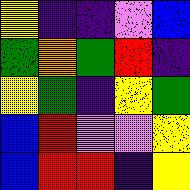[["yellow", "indigo", "indigo", "violet", "blue"], ["green", "orange", "green", "red", "indigo"], ["yellow", "green", "indigo", "yellow", "green"], ["blue", "red", "violet", "violet", "yellow"], ["blue", "red", "red", "indigo", "yellow"]]